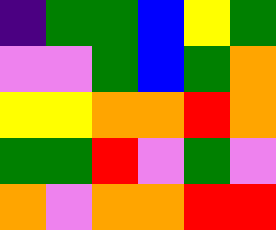[["indigo", "green", "green", "blue", "yellow", "green"], ["violet", "violet", "green", "blue", "green", "orange"], ["yellow", "yellow", "orange", "orange", "red", "orange"], ["green", "green", "red", "violet", "green", "violet"], ["orange", "violet", "orange", "orange", "red", "red"]]